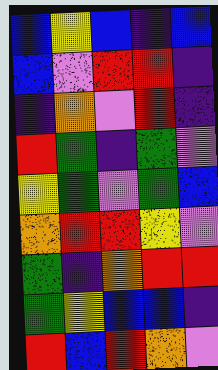[["blue", "yellow", "blue", "indigo", "blue"], ["blue", "violet", "red", "red", "indigo"], ["indigo", "orange", "violet", "red", "indigo"], ["red", "green", "indigo", "green", "violet"], ["yellow", "green", "violet", "green", "blue"], ["orange", "red", "red", "yellow", "violet"], ["green", "indigo", "orange", "red", "red"], ["green", "yellow", "blue", "blue", "indigo"], ["red", "blue", "red", "orange", "violet"]]